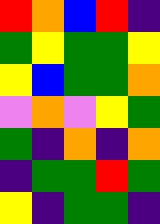[["red", "orange", "blue", "red", "indigo"], ["green", "yellow", "green", "green", "yellow"], ["yellow", "blue", "green", "green", "orange"], ["violet", "orange", "violet", "yellow", "green"], ["green", "indigo", "orange", "indigo", "orange"], ["indigo", "green", "green", "red", "green"], ["yellow", "indigo", "green", "green", "indigo"]]